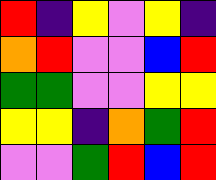[["red", "indigo", "yellow", "violet", "yellow", "indigo"], ["orange", "red", "violet", "violet", "blue", "red"], ["green", "green", "violet", "violet", "yellow", "yellow"], ["yellow", "yellow", "indigo", "orange", "green", "red"], ["violet", "violet", "green", "red", "blue", "red"]]